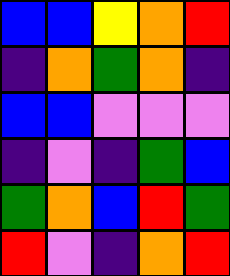[["blue", "blue", "yellow", "orange", "red"], ["indigo", "orange", "green", "orange", "indigo"], ["blue", "blue", "violet", "violet", "violet"], ["indigo", "violet", "indigo", "green", "blue"], ["green", "orange", "blue", "red", "green"], ["red", "violet", "indigo", "orange", "red"]]